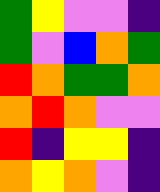[["green", "yellow", "violet", "violet", "indigo"], ["green", "violet", "blue", "orange", "green"], ["red", "orange", "green", "green", "orange"], ["orange", "red", "orange", "violet", "violet"], ["red", "indigo", "yellow", "yellow", "indigo"], ["orange", "yellow", "orange", "violet", "indigo"]]